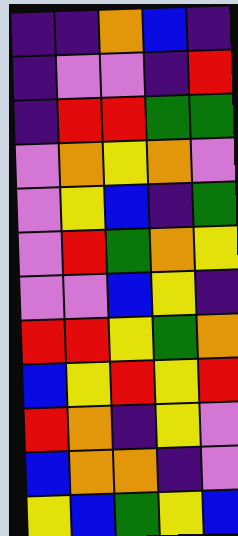[["indigo", "indigo", "orange", "blue", "indigo"], ["indigo", "violet", "violet", "indigo", "red"], ["indigo", "red", "red", "green", "green"], ["violet", "orange", "yellow", "orange", "violet"], ["violet", "yellow", "blue", "indigo", "green"], ["violet", "red", "green", "orange", "yellow"], ["violet", "violet", "blue", "yellow", "indigo"], ["red", "red", "yellow", "green", "orange"], ["blue", "yellow", "red", "yellow", "red"], ["red", "orange", "indigo", "yellow", "violet"], ["blue", "orange", "orange", "indigo", "violet"], ["yellow", "blue", "green", "yellow", "blue"]]